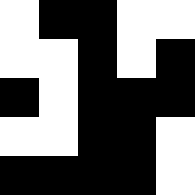[["white", "black", "black", "white", "white"], ["white", "white", "black", "white", "black"], ["black", "white", "black", "black", "black"], ["white", "white", "black", "black", "white"], ["black", "black", "black", "black", "white"]]